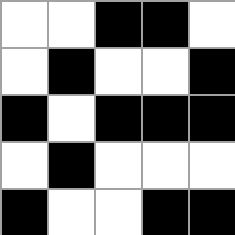[["white", "white", "black", "black", "white"], ["white", "black", "white", "white", "black"], ["black", "white", "black", "black", "black"], ["white", "black", "white", "white", "white"], ["black", "white", "white", "black", "black"]]